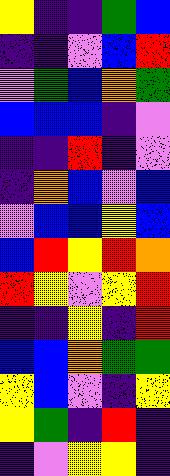[["yellow", "indigo", "indigo", "green", "blue"], ["indigo", "indigo", "violet", "blue", "red"], ["violet", "green", "blue", "orange", "green"], ["blue", "blue", "blue", "indigo", "violet"], ["indigo", "indigo", "red", "indigo", "violet"], ["indigo", "orange", "blue", "violet", "blue"], ["violet", "blue", "blue", "yellow", "blue"], ["blue", "red", "yellow", "red", "orange"], ["red", "yellow", "violet", "yellow", "red"], ["indigo", "indigo", "yellow", "indigo", "red"], ["blue", "blue", "orange", "green", "green"], ["yellow", "blue", "violet", "indigo", "yellow"], ["yellow", "green", "indigo", "red", "indigo"], ["indigo", "violet", "yellow", "yellow", "indigo"]]